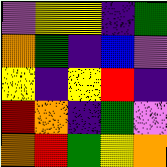[["violet", "yellow", "yellow", "indigo", "green"], ["orange", "green", "indigo", "blue", "violet"], ["yellow", "indigo", "yellow", "red", "indigo"], ["red", "orange", "indigo", "green", "violet"], ["orange", "red", "green", "yellow", "orange"]]